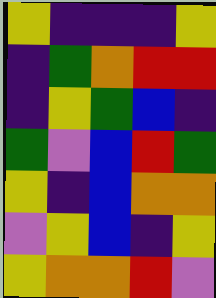[["yellow", "indigo", "indigo", "indigo", "yellow"], ["indigo", "green", "orange", "red", "red"], ["indigo", "yellow", "green", "blue", "indigo"], ["green", "violet", "blue", "red", "green"], ["yellow", "indigo", "blue", "orange", "orange"], ["violet", "yellow", "blue", "indigo", "yellow"], ["yellow", "orange", "orange", "red", "violet"]]